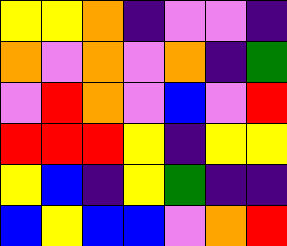[["yellow", "yellow", "orange", "indigo", "violet", "violet", "indigo"], ["orange", "violet", "orange", "violet", "orange", "indigo", "green"], ["violet", "red", "orange", "violet", "blue", "violet", "red"], ["red", "red", "red", "yellow", "indigo", "yellow", "yellow"], ["yellow", "blue", "indigo", "yellow", "green", "indigo", "indigo"], ["blue", "yellow", "blue", "blue", "violet", "orange", "red"]]